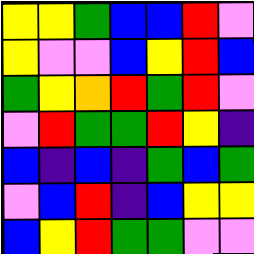[["yellow", "yellow", "green", "blue", "blue", "red", "violet"], ["yellow", "violet", "violet", "blue", "yellow", "red", "blue"], ["green", "yellow", "orange", "red", "green", "red", "violet"], ["violet", "red", "green", "green", "red", "yellow", "indigo"], ["blue", "indigo", "blue", "indigo", "green", "blue", "green"], ["violet", "blue", "red", "indigo", "blue", "yellow", "yellow"], ["blue", "yellow", "red", "green", "green", "violet", "violet"]]